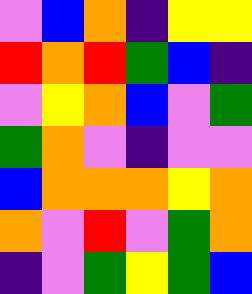[["violet", "blue", "orange", "indigo", "yellow", "yellow"], ["red", "orange", "red", "green", "blue", "indigo"], ["violet", "yellow", "orange", "blue", "violet", "green"], ["green", "orange", "violet", "indigo", "violet", "violet"], ["blue", "orange", "orange", "orange", "yellow", "orange"], ["orange", "violet", "red", "violet", "green", "orange"], ["indigo", "violet", "green", "yellow", "green", "blue"]]